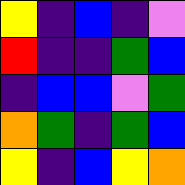[["yellow", "indigo", "blue", "indigo", "violet"], ["red", "indigo", "indigo", "green", "blue"], ["indigo", "blue", "blue", "violet", "green"], ["orange", "green", "indigo", "green", "blue"], ["yellow", "indigo", "blue", "yellow", "orange"]]